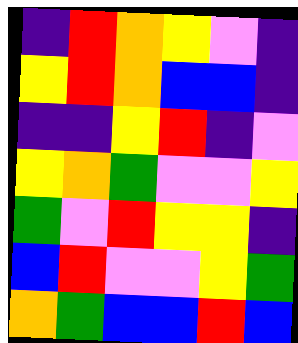[["indigo", "red", "orange", "yellow", "violet", "indigo"], ["yellow", "red", "orange", "blue", "blue", "indigo"], ["indigo", "indigo", "yellow", "red", "indigo", "violet"], ["yellow", "orange", "green", "violet", "violet", "yellow"], ["green", "violet", "red", "yellow", "yellow", "indigo"], ["blue", "red", "violet", "violet", "yellow", "green"], ["orange", "green", "blue", "blue", "red", "blue"]]